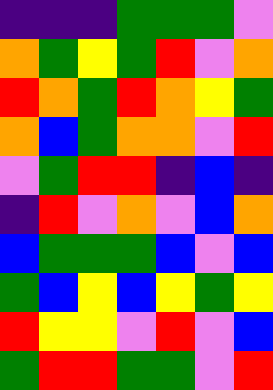[["indigo", "indigo", "indigo", "green", "green", "green", "violet"], ["orange", "green", "yellow", "green", "red", "violet", "orange"], ["red", "orange", "green", "red", "orange", "yellow", "green"], ["orange", "blue", "green", "orange", "orange", "violet", "red"], ["violet", "green", "red", "red", "indigo", "blue", "indigo"], ["indigo", "red", "violet", "orange", "violet", "blue", "orange"], ["blue", "green", "green", "green", "blue", "violet", "blue"], ["green", "blue", "yellow", "blue", "yellow", "green", "yellow"], ["red", "yellow", "yellow", "violet", "red", "violet", "blue"], ["green", "red", "red", "green", "green", "violet", "red"]]